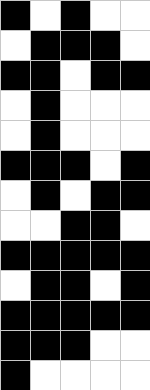[["black", "white", "black", "white", "white"], ["white", "black", "black", "black", "white"], ["black", "black", "white", "black", "black"], ["white", "black", "white", "white", "white"], ["white", "black", "white", "white", "white"], ["black", "black", "black", "white", "black"], ["white", "black", "white", "black", "black"], ["white", "white", "black", "black", "white"], ["black", "black", "black", "black", "black"], ["white", "black", "black", "white", "black"], ["black", "black", "black", "black", "black"], ["black", "black", "black", "white", "white"], ["black", "white", "white", "white", "white"]]